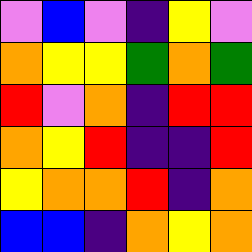[["violet", "blue", "violet", "indigo", "yellow", "violet"], ["orange", "yellow", "yellow", "green", "orange", "green"], ["red", "violet", "orange", "indigo", "red", "red"], ["orange", "yellow", "red", "indigo", "indigo", "red"], ["yellow", "orange", "orange", "red", "indigo", "orange"], ["blue", "blue", "indigo", "orange", "yellow", "orange"]]